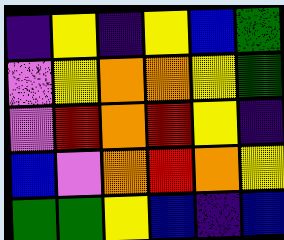[["indigo", "yellow", "indigo", "yellow", "blue", "green"], ["violet", "yellow", "orange", "orange", "yellow", "green"], ["violet", "red", "orange", "red", "yellow", "indigo"], ["blue", "violet", "orange", "red", "orange", "yellow"], ["green", "green", "yellow", "blue", "indigo", "blue"]]